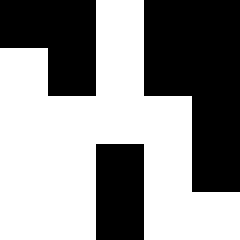[["black", "black", "white", "black", "black"], ["white", "black", "white", "black", "black"], ["white", "white", "white", "white", "black"], ["white", "white", "black", "white", "black"], ["white", "white", "black", "white", "white"]]